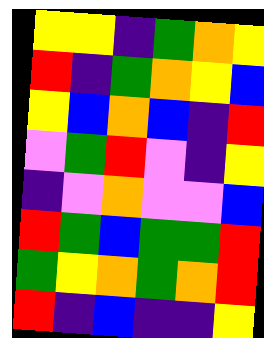[["yellow", "yellow", "indigo", "green", "orange", "yellow"], ["red", "indigo", "green", "orange", "yellow", "blue"], ["yellow", "blue", "orange", "blue", "indigo", "red"], ["violet", "green", "red", "violet", "indigo", "yellow"], ["indigo", "violet", "orange", "violet", "violet", "blue"], ["red", "green", "blue", "green", "green", "red"], ["green", "yellow", "orange", "green", "orange", "red"], ["red", "indigo", "blue", "indigo", "indigo", "yellow"]]